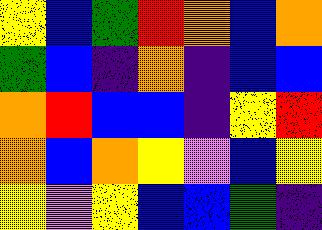[["yellow", "blue", "green", "red", "orange", "blue", "orange"], ["green", "blue", "indigo", "orange", "indigo", "blue", "blue"], ["orange", "red", "blue", "blue", "indigo", "yellow", "red"], ["orange", "blue", "orange", "yellow", "violet", "blue", "yellow"], ["yellow", "violet", "yellow", "blue", "blue", "green", "indigo"]]